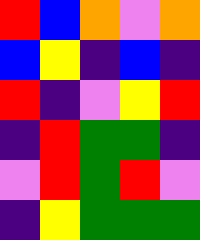[["red", "blue", "orange", "violet", "orange"], ["blue", "yellow", "indigo", "blue", "indigo"], ["red", "indigo", "violet", "yellow", "red"], ["indigo", "red", "green", "green", "indigo"], ["violet", "red", "green", "red", "violet"], ["indigo", "yellow", "green", "green", "green"]]